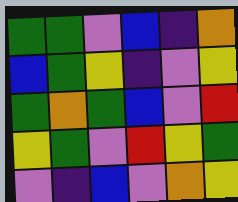[["green", "green", "violet", "blue", "indigo", "orange"], ["blue", "green", "yellow", "indigo", "violet", "yellow"], ["green", "orange", "green", "blue", "violet", "red"], ["yellow", "green", "violet", "red", "yellow", "green"], ["violet", "indigo", "blue", "violet", "orange", "yellow"]]